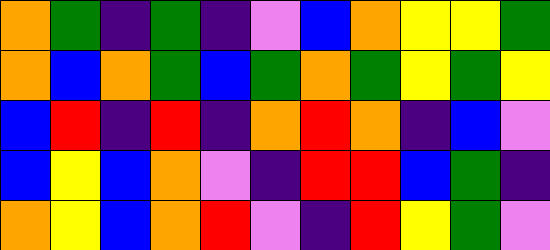[["orange", "green", "indigo", "green", "indigo", "violet", "blue", "orange", "yellow", "yellow", "green"], ["orange", "blue", "orange", "green", "blue", "green", "orange", "green", "yellow", "green", "yellow"], ["blue", "red", "indigo", "red", "indigo", "orange", "red", "orange", "indigo", "blue", "violet"], ["blue", "yellow", "blue", "orange", "violet", "indigo", "red", "red", "blue", "green", "indigo"], ["orange", "yellow", "blue", "orange", "red", "violet", "indigo", "red", "yellow", "green", "violet"]]